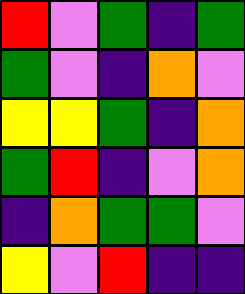[["red", "violet", "green", "indigo", "green"], ["green", "violet", "indigo", "orange", "violet"], ["yellow", "yellow", "green", "indigo", "orange"], ["green", "red", "indigo", "violet", "orange"], ["indigo", "orange", "green", "green", "violet"], ["yellow", "violet", "red", "indigo", "indigo"]]